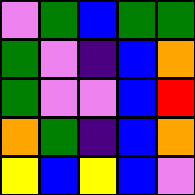[["violet", "green", "blue", "green", "green"], ["green", "violet", "indigo", "blue", "orange"], ["green", "violet", "violet", "blue", "red"], ["orange", "green", "indigo", "blue", "orange"], ["yellow", "blue", "yellow", "blue", "violet"]]